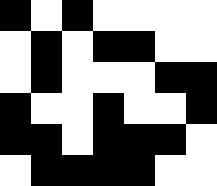[["black", "white", "black", "white", "white", "white", "white"], ["white", "black", "white", "black", "black", "white", "white"], ["white", "black", "white", "white", "white", "black", "black"], ["black", "white", "white", "black", "white", "white", "black"], ["black", "black", "white", "black", "black", "black", "white"], ["white", "black", "black", "black", "black", "white", "white"]]